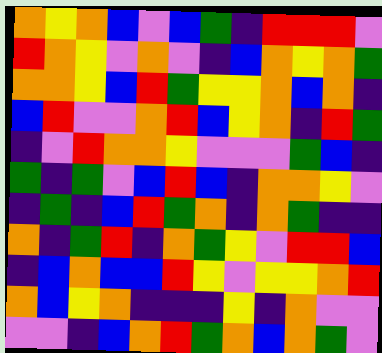[["orange", "yellow", "orange", "blue", "violet", "blue", "green", "indigo", "red", "red", "red", "violet"], ["red", "orange", "yellow", "violet", "orange", "violet", "indigo", "blue", "orange", "yellow", "orange", "green"], ["orange", "orange", "yellow", "blue", "red", "green", "yellow", "yellow", "orange", "blue", "orange", "indigo"], ["blue", "red", "violet", "violet", "orange", "red", "blue", "yellow", "orange", "indigo", "red", "green"], ["indigo", "violet", "red", "orange", "orange", "yellow", "violet", "violet", "violet", "green", "blue", "indigo"], ["green", "indigo", "green", "violet", "blue", "red", "blue", "indigo", "orange", "orange", "yellow", "violet"], ["indigo", "green", "indigo", "blue", "red", "green", "orange", "indigo", "orange", "green", "indigo", "indigo"], ["orange", "indigo", "green", "red", "indigo", "orange", "green", "yellow", "violet", "red", "red", "blue"], ["indigo", "blue", "orange", "blue", "blue", "red", "yellow", "violet", "yellow", "yellow", "orange", "red"], ["orange", "blue", "yellow", "orange", "indigo", "indigo", "indigo", "yellow", "indigo", "orange", "violet", "violet"], ["violet", "violet", "indigo", "blue", "orange", "red", "green", "orange", "blue", "orange", "green", "violet"]]